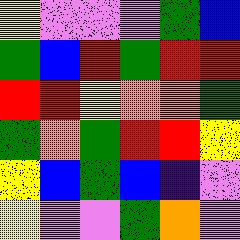[["yellow", "violet", "violet", "violet", "green", "blue"], ["green", "blue", "red", "green", "red", "red"], ["red", "red", "yellow", "orange", "orange", "green"], ["green", "orange", "green", "red", "red", "yellow"], ["yellow", "blue", "green", "blue", "indigo", "violet"], ["yellow", "violet", "violet", "green", "orange", "violet"]]